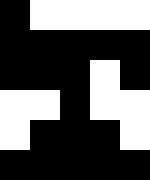[["black", "white", "white", "white", "white"], ["black", "black", "black", "black", "black"], ["black", "black", "black", "white", "black"], ["white", "white", "black", "white", "white"], ["white", "black", "black", "black", "white"], ["black", "black", "black", "black", "black"]]